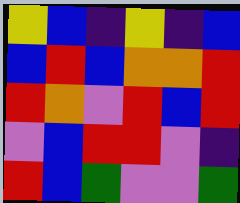[["yellow", "blue", "indigo", "yellow", "indigo", "blue"], ["blue", "red", "blue", "orange", "orange", "red"], ["red", "orange", "violet", "red", "blue", "red"], ["violet", "blue", "red", "red", "violet", "indigo"], ["red", "blue", "green", "violet", "violet", "green"]]